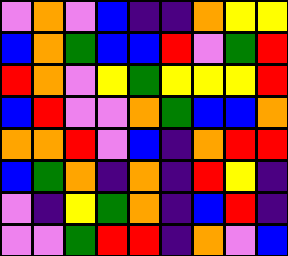[["violet", "orange", "violet", "blue", "indigo", "indigo", "orange", "yellow", "yellow"], ["blue", "orange", "green", "blue", "blue", "red", "violet", "green", "red"], ["red", "orange", "violet", "yellow", "green", "yellow", "yellow", "yellow", "red"], ["blue", "red", "violet", "violet", "orange", "green", "blue", "blue", "orange"], ["orange", "orange", "red", "violet", "blue", "indigo", "orange", "red", "red"], ["blue", "green", "orange", "indigo", "orange", "indigo", "red", "yellow", "indigo"], ["violet", "indigo", "yellow", "green", "orange", "indigo", "blue", "red", "indigo"], ["violet", "violet", "green", "red", "red", "indigo", "orange", "violet", "blue"]]